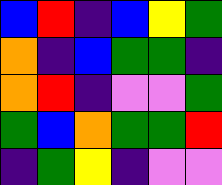[["blue", "red", "indigo", "blue", "yellow", "green"], ["orange", "indigo", "blue", "green", "green", "indigo"], ["orange", "red", "indigo", "violet", "violet", "green"], ["green", "blue", "orange", "green", "green", "red"], ["indigo", "green", "yellow", "indigo", "violet", "violet"]]